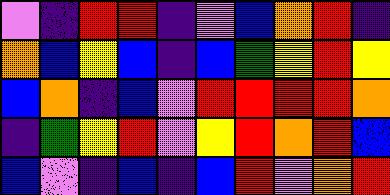[["violet", "indigo", "red", "red", "indigo", "violet", "blue", "orange", "red", "indigo"], ["orange", "blue", "yellow", "blue", "indigo", "blue", "green", "yellow", "red", "yellow"], ["blue", "orange", "indigo", "blue", "violet", "red", "red", "red", "red", "orange"], ["indigo", "green", "yellow", "red", "violet", "yellow", "red", "orange", "red", "blue"], ["blue", "violet", "indigo", "blue", "indigo", "blue", "red", "violet", "orange", "red"]]